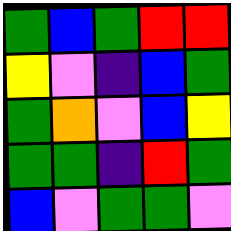[["green", "blue", "green", "red", "red"], ["yellow", "violet", "indigo", "blue", "green"], ["green", "orange", "violet", "blue", "yellow"], ["green", "green", "indigo", "red", "green"], ["blue", "violet", "green", "green", "violet"]]